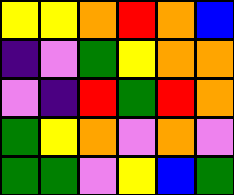[["yellow", "yellow", "orange", "red", "orange", "blue"], ["indigo", "violet", "green", "yellow", "orange", "orange"], ["violet", "indigo", "red", "green", "red", "orange"], ["green", "yellow", "orange", "violet", "orange", "violet"], ["green", "green", "violet", "yellow", "blue", "green"]]